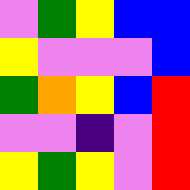[["violet", "green", "yellow", "blue", "blue"], ["yellow", "violet", "violet", "violet", "blue"], ["green", "orange", "yellow", "blue", "red"], ["violet", "violet", "indigo", "violet", "red"], ["yellow", "green", "yellow", "violet", "red"]]